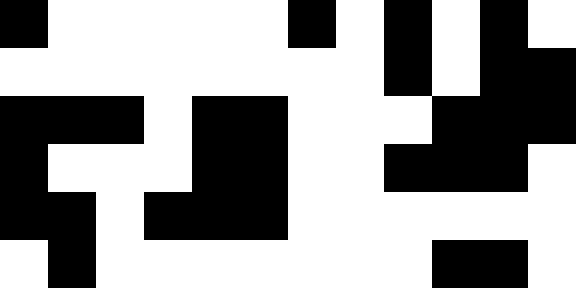[["black", "white", "white", "white", "white", "white", "black", "white", "black", "white", "black", "white"], ["white", "white", "white", "white", "white", "white", "white", "white", "black", "white", "black", "black"], ["black", "black", "black", "white", "black", "black", "white", "white", "white", "black", "black", "black"], ["black", "white", "white", "white", "black", "black", "white", "white", "black", "black", "black", "white"], ["black", "black", "white", "black", "black", "black", "white", "white", "white", "white", "white", "white"], ["white", "black", "white", "white", "white", "white", "white", "white", "white", "black", "black", "white"]]